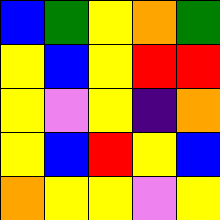[["blue", "green", "yellow", "orange", "green"], ["yellow", "blue", "yellow", "red", "red"], ["yellow", "violet", "yellow", "indigo", "orange"], ["yellow", "blue", "red", "yellow", "blue"], ["orange", "yellow", "yellow", "violet", "yellow"]]